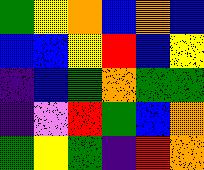[["green", "yellow", "orange", "blue", "orange", "blue"], ["blue", "blue", "yellow", "red", "blue", "yellow"], ["indigo", "blue", "green", "orange", "green", "green"], ["indigo", "violet", "red", "green", "blue", "orange"], ["green", "yellow", "green", "indigo", "red", "orange"]]